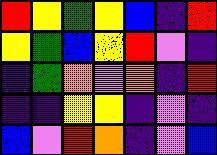[["red", "yellow", "green", "yellow", "blue", "indigo", "red"], ["yellow", "green", "blue", "yellow", "red", "violet", "indigo"], ["indigo", "green", "orange", "violet", "orange", "indigo", "red"], ["indigo", "indigo", "yellow", "yellow", "indigo", "violet", "indigo"], ["blue", "violet", "red", "orange", "indigo", "violet", "blue"]]